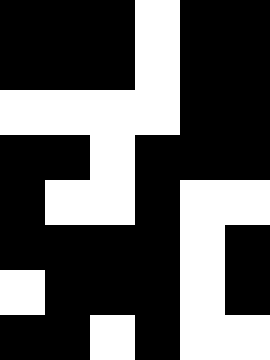[["black", "black", "black", "white", "black", "black"], ["black", "black", "black", "white", "black", "black"], ["white", "white", "white", "white", "black", "black"], ["black", "black", "white", "black", "black", "black"], ["black", "white", "white", "black", "white", "white"], ["black", "black", "black", "black", "white", "black"], ["white", "black", "black", "black", "white", "black"], ["black", "black", "white", "black", "white", "white"]]